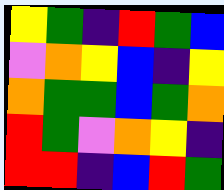[["yellow", "green", "indigo", "red", "green", "blue"], ["violet", "orange", "yellow", "blue", "indigo", "yellow"], ["orange", "green", "green", "blue", "green", "orange"], ["red", "green", "violet", "orange", "yellow", "indigo"], ["red", "red", "indigo", "blue", "red", "green"]]